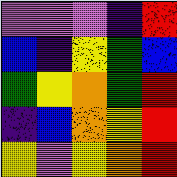[["violet", "violet", "violet", "indigo", "red"], ["blue", "indigo", "yellow", "green", "blue"], ["green", "yellow", "orange", "green", "red"], ["indigo", "blue", "orange", "yellow", "red"], ["yellow", "violet", "yellow", "orange", "red"]]